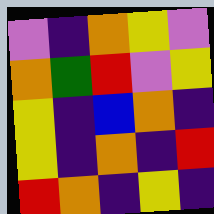[["violet", "indigo", "orange", "yellow", "violet"], ["orange", "green", "red", "violet", "yellow"], ["yellow", "indigo", "blue", "orange", "indigo"], ["yellow", "indigo", "orange", "indigo", "red"], ["red", "orange", "indigo", "yellow", "indigo"]]